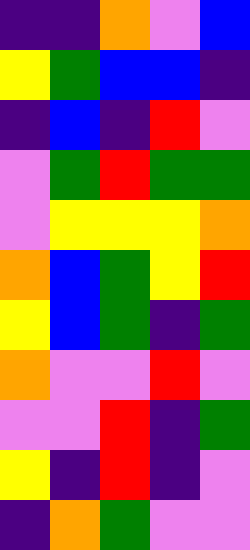[["indigo", "indigo", "orange", "violet", "blue"], ["yellow", "green", "blue", "blue", "indigo"], ["indigo", "blue", "indigo", "red", "violet"], ["violet", "green", "red", "green", "green"], ["violet", "yellow", "yellow", "yellow", "orange"], ["orange", "blue", "green", "yellow", "red"], ["yellow", "blue", "green", "indigo", "green"], ["orange", "violet", "violet", "red", "violet"], ["violet", "violet", "red", "indigo", "green"], ["yellow", "indigo", "red", "indigo", "violet"], ["indigo", "orange", "green", "violet", "violet"]]